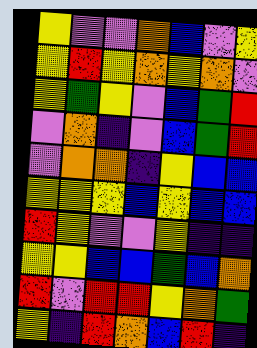[["yellow", "violet", "violet", "orange", "blue", "violet", "yellow"], ["yellow", "red", "yellow", "orange", "yellow", "orange", "violet"], ["yellow", "green", "yellow", "violet", "blue", "green", "red"], ["violet", "orange", "indigo", "violet", "blue", "green", "red"], ["violet", "orange", "orange", "indigo", "yellow", "blue", "blue"], ["yellow", "yellow", "yellow", "blue", "yellow", "blue", "blue"], ["red", "yellow", "violet", "violet", "yellow", "indigo", "indigo"], ["yellow", "yellow", "blue", "blue", "green", "blue", "orange"], ["red", "violet", "red", "red", "yellow", "orange", "green"], ["yellow", "indigo", "red", "orange", "blue", "red", "indigo"]]